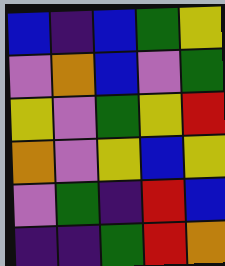[["blue", "indigo", "blue", "green", "yellow"], ["violet", "orange", "blue", "violet", "green"], ["yellow", "violet", "green", "yellow", "red"], ["orange", "violet", "yellow", "blue", "yellow"], ["violet", "green", "indigo", "red", "blue"], ["indigo", "indigo", "green", "red", "orange"]]